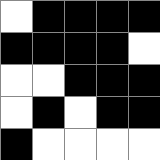[["white", "black", "black", "black", "black"], ["black", "black", "black", "black", "white"], ["white", "white", "black", "black", "black"], ["white", "black", "white", "black", "black"], ["black", "white", "white", "white", "white"]]